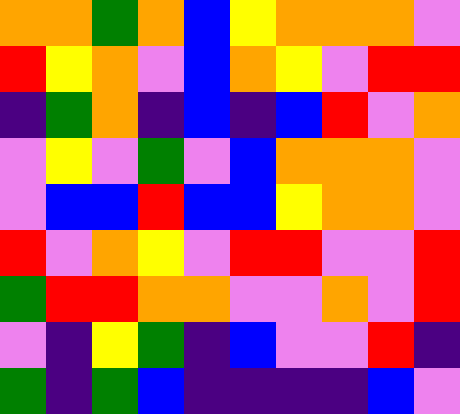[["orange", "orange", "green", "orange", "blue", "yellow", "orange", "orange", "orange", "violet"], ["red", "yellow", "orange", "violet", "blue", "orange", "yellow", "violet", "red", "red"], ["indigo", "green", "orange", "indigo", "blue", "indigo", "blue", "red", "violet", "orange"], ["violet", "yellow", "violet", "green", "violet", "blue", "orange", "orange", "orange", "violet"], ["violet", "blue", "blue", "red", "blue", "blue", "yellow", "orange", "orange", "violet"], ["red", "violet", "orange", "yellow", "violet", "red", "red", "violet", "violet", "red"], ["green", "red", "red", "orange", "orange", "violet", "violet", "orange", "violet", "red"], ["violet", "indigo", "yellow", "green", "indigo", "blue", "violet", "violet", "red", "indigo"], ["green", "indigo", "green", "blue", "indigo", "indigo", "indigo", "indigo", "blue", "violet"]]